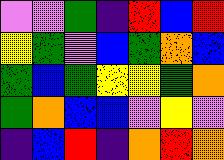[["violet", "violet", "green", "indigo", "red", "blue", "red"], ["yellow", "green", "violet", "blue", "green", "orange", "blue"], ["green", "blue", "green", "yellow", "yellow", "green", "orange"], ["green", "orange", "blue", "blue", "violet", "yellow", "violet"], ["indigo", "blue", "red", "indigo", "orange", "red", "orange"]]